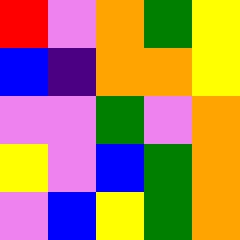[["red", "violet", "orange", "green", "yellow"], ["blue", "indigo", "orange", "orange", "yellow"], ["violet", "violet", "green", "violet", "orange"], ["yellow", "violet", "blue", "green", "orange"], ["violet", "blue", "yellow", "green", "orange"]]